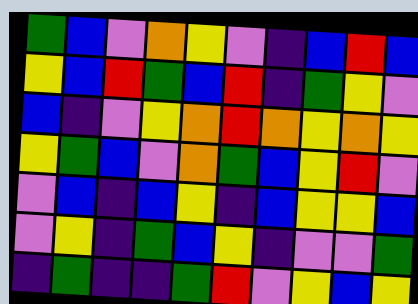[["green", "blue", "violet", "orange", "yellow", "violet", "indigo", "blue", "red", "blue"], ["yellow", "blue", "red", "green", "blue", "red", "indigo", "green", "yellow", "violet"], ["blue", "indigo", "violet", "yellow", "orange", "red", "orange", "yellow", "orange", "yellow"], ["yellow", "green", "blue", "violet", "orange", "green", "blue", "yellow", "red", "violet"], ["violet", "blue", "indigo", "blue", "yellow", "indigo", "blue", "yellow", "yellow", "blue"], ["violet", "yellow", "indigo", "green", "blue", "yellow", "indigo", "violet", "violet", "green"], ["indigo", "green", "indigo", "indigo", "green", "red", "violet", "yellow", "blue", "yellow"]]